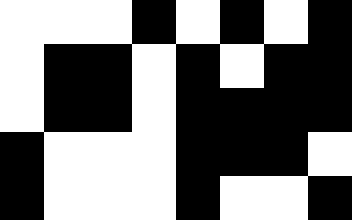[["white", "white", "white", "black", "white", "black", "white", "black"], ["white", "black", "black", "white", "black", "white", "black", "black"], ["white", "black", "black", "white", "black", "black", "black", "black"], ["black", "white", "white", "white", "black", "black", "black", "white"], ["black", "white", "white", "white", "black", "white", "white", "black"]]